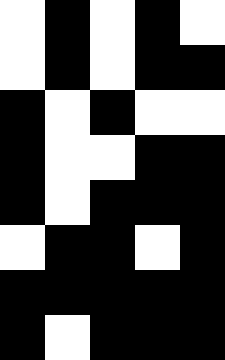[["white", "black", "white", "black", "white"], ["white", "black", "white", "black", "black"], ["black", "white", "black", "white", "white"], ["black", "white", "white", "black", "black"], ["black", "white", "black", "black", "black"], ["white", "black", "black", "white", "black"], ["black", "black", "black", "black", "black"], ["black", "white", "black", "black", "black"]]